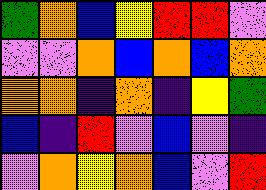[["green", "orange", "blue", "yellow", "red", "red", "violet"], ["violet", "violet", "orange", "blue", "orange", "blue", "orange"], ["orange", "orange", "indigo", "orange", "indigo", "yellow", "green"], ["blue", "indigo", "red", "violet", "blue", "violet", "indigo"], ["violet", "orange", "yellow", "orange", "blue", "violet", "red"]]